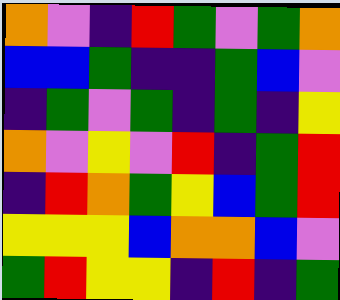[["orange", "violet", "indigo", "red", "green", "violet", "green", "orange"], ["blue", "blue", "green", "indigo", "indigo", "green", "blue", "violet"], ["indigo", "green", "violet", "green", "indigo", "green", "indigo", "yellow"], ["orange", "violet", "yellow", "violet", "red", "indigo", "green", "red"], ["indigo", "red", "orange", "green", "yellow", "blue", "green", "red"], ["yellow", "yellow", "yellow", "blue", "orange", "orange", "blue", "violet"], ["green", "red", "yellow", "yellow", "indigo", "red", "indigo", "green"]]